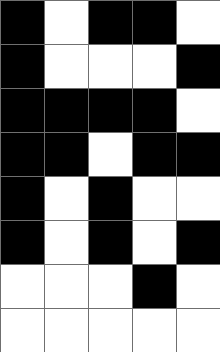[["black", "white", "black", "black", "white"], ["black", "white", "white", "white", "black"], ["black", "black", "black", "black", "white"], ["black", "black", "white", "black", "black"], ["black", "white", "black", "white", "white"], ["black", "white", "black", "white", "black"], ["white", "white", "white", "black", "white"], ["white", "white", "white", "white", "white"]]